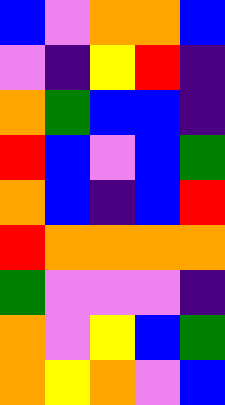[["blue", "violet", "orange", "orange", "blue"], ["violet", "indigo", "yellow", "red", "indigo"], ["orange", "green", "blue", "blue", "indigo"], ["red", "blue", "violet", "blue", "green"], ["orange", "blue", "indigo", "blue", "red"], ["red", "orange", "orange", "orange", "orange"], ["green", "violet", "violet", "violet", "indigo"], ["orange", "violet", "yellow", "blue", "green"], ["orange", "yellow", "orange", "violet", "blue"]]